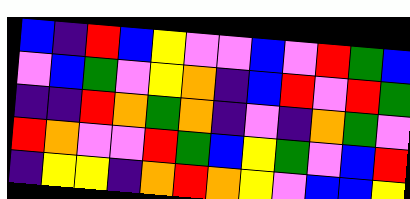[["blue", "indigo", "red", "blue", "yellow", "violet", "violet", "blue", "violet", "red", "green", "blue"], ["violet", "blue", "green", "violet", "yellow", "orange", "indigo", "blue", "red", "violet", "red", "green"], ["indigo", "indigo", "red", "orange", "green", "orange", "indigo", "violet", "indigo", "orange", "green", "violet"], ["red", "orange", "violet", "violet", "red", "green", "blue", "yellow", "green", "violet", "blue", "red"], ["indigo", "yellow", "yellow", "indigo", "orange", "red", "orange", "yellow", "violet", "blue", "blue", "yellow"]]